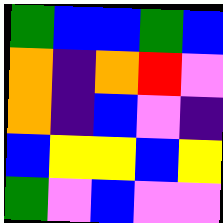[["green", "blue", "blue", "green", "blue"], ["orange", "indigo", "orange", "red", "violet"], ["orange", "indigo", "blue", "violet", "indigo"], ["blue", "yellow", "yellow", "blue", "yellow"], ["green", "violet", "blue", "violet", "violet"]]